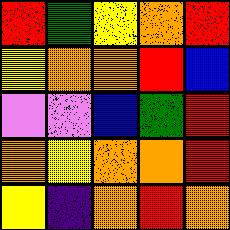[["red", "green", "yellow", "orange", "red"], ["yellow", "orange", "orange", "red", "blue"], ["violet", "violet", "blue", "green", "red"], ["orange", "yellow", "orange", "orange", "red"], ["yellow", "indigo", "orange", "red", "orange"]]